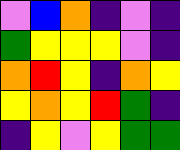[["violet", "blue", "orange", "indigo", "violet", "indigo"], ["green", "yellow", "yellow", "yellow", "violet", "indigo"], ["orange", "red", "yellow", "indigo", "orange", "yellow"], ["yellow", "orange", "yellow", "red", "green", "indigo"], ["indigo", "yellow", "violet", "yellow", "green", "green"]]